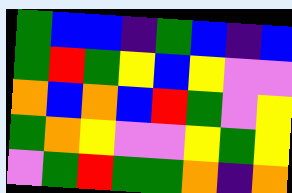[["green", "blue", "blue", "indigo", "green", "blue", "indigo", "blue"], ["green", "red", "green", "yellow", "blue", "yellow", "violet", "violet"], ["orange", "blue", "orange", "blue", "red", "green", "violet", "yellow"], ["green", "orange", "yellow", "violet", "violet", "yellow", "green", "yellow"], ["violet", "green", "red", "green", "green", "orange", "indigo", "orange"]]